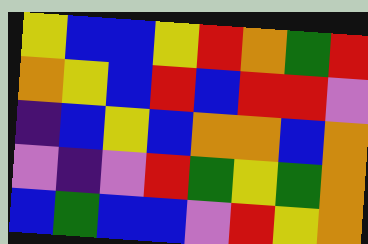[["yellow", "blue", "blue", "yellow", "red", "orange", "green", "red"], ["orange", "yellow", "blue", "red", "blue", "red", "red", "violet"], ["indigo", "blue", "yellow", "blue", "orange", "orange", "blue", "orange"], ["violet", "indigo", "violet", "red", "green", "yellow", "green", "orange"], ["blue", "green", "blue", "blue", "violet", "red", "yellow", "orange"]]